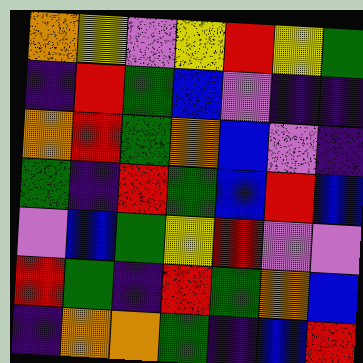[["orange", "yellow", "violet", "yellow", "red", "yellow", "green"], ["indigo", "red", "green", "blue", "violet", "indigo", "indigo"], ["orange", "red", "green", "orange", "blue", "violet", "indigo"], ["green", "indigo", "red", "green", "blue", "red", "blue"], ["violet", "blue", "green", "yellow", "red", "violet", "violet"], ["red", "green", "indigo", "red", "green", "orange", "blue"], ["indigo", "orange", "orange", "green", "indigo", "blue", "red"]]